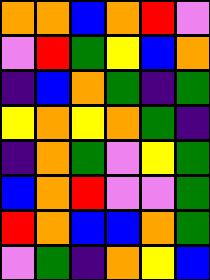[["orange", "orange", "blue", "orange", "red", "violet"], ["violet", "red", "green", "yellow", "blue", "orange"], ["indigo", "blue", "orange", "green", "indigo", "green"], ["yellow", "orange", "yellow", "orange", "green", "indigo"], ["indigo", "orange", "green", "violet", "yellow", "green"], ["blue", "orange", "red", "violet", "violet", "green"], ["red", "orange", "blue", "blue", "orange", "green"], ["violet", "green", "indigo", "orange", "yellow", "blue"]]